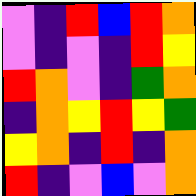[["violet", "indigo", "red", "blue", "red", "orange"], ["violet", "indigo", "violet", "indigo", "red", "yellow"], ["red", "orange", "violet", "indigo", "green", "orange"], ["indigo", "orange", "yellow", "red", "yellow", "green"], ["yellow", "orange", "indigo", "red", "indigo", "orange"], ["red", "indigo", "violet", "blue", "violet", "orange"]]